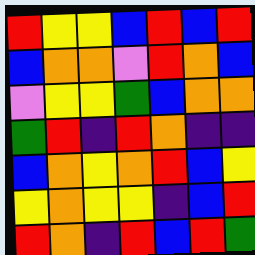[["red", "yellow", "yellow", "blue", "red", "blue", "red"], ["blue", "orange", "orange", "violet", "red", "orange", "blue"], ["violet", "yellow", "yellow", "green", "blue", "orange", "orange"], ["green", "red", "indigo", "red", "orange", "indigo", "indigo"], ["blue", "orange", "yellow", "orange", "red", "blue", "yellow"], ["yellow", "orange", "yellow", "yellow", "indigo", "blue", "red"], ["red", "orange", "indigo", "red", "blue", "red", "green"]]